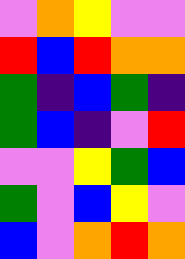[["violet", "orange", "yellow", "violet", "violet"], ["red", "blue", "red", "orange", "orange"], ["green", "indigo", "blue", "green", "indigo"], ["green", "blue", "indigo", "violet", "red"], ["violet", "violet", "yellow", "green", "blue"], ["green", "violet", "blue", "yellow", "violet"], ["blue", "violet", "orange", "red", "orange"]]